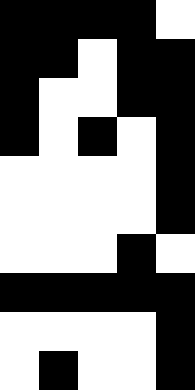[["black", "black", "black", "black", "white"], ["black", "black", "white", "black", "black"], ["black", "white", "white", "black", "black"], ["black", "white", "black", "white", "black"], ["white", "white", "white", "white", "black"], ["white", "white", "white", "white", "black"], ["white", "white", "white", "black", "white"], ["black", "black", "black", "black", "black"], ["white", "white", "white", "white", "black"], ["white", "black", "white", "white", "black"]]